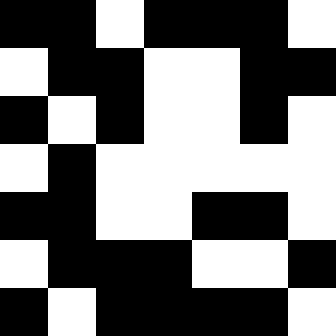[["black", "black", "white", "black", "black", "black", "white"], ["white", "black", "black", "white", "white", "black", "black"], ["black", "white", "black", "white", "white", "black", "white"], ["white", "black", "white", "white", "white", "white", "white"], ["black", "black", "white", "white", "black", "black", "white"], ["white", "black", "black", "black", "white", "white", "black"], ["black", "white", "black", "black", "black", "black", "white"]]